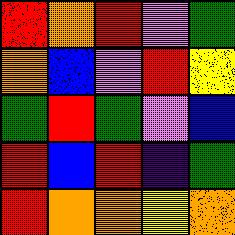[["red", "orange", "red", "violet", "green"], ["orange", "blue", "violet", "red", "yellow"], ["green", "red", "green", "violet", "blue"], ["red", "blue", "red", "indigo", "green"], ["red", "orange", "orange", "yellow", "orange"]]